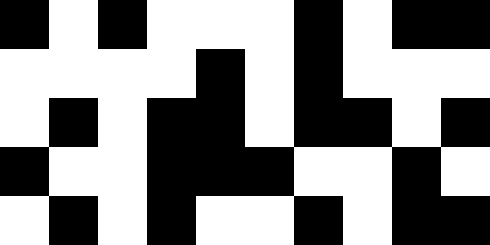[["black", "white", "black", "white", "white", "white", "black", "white", "black", "black"], ["white", "white", "white", "white", "black", "white", "black", "white", "white", "white"], ["white", "black", "white", "black", "black", "white", "black", "black", "white", "black"], ["black", "white", "white", "black", "black", "black", "white", "white", "black", "white"], ["white", "black", "white", "black", "white", "white", "black", "white", "black", "black"]]